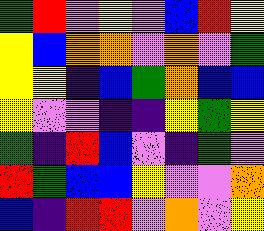[["green", "red", "violet", "yellow", "violet", "blue", "red", "yellow"], ["yellow", "blue", "orange", "orange", "violet", "orange", "violet", "green"], ["yellow", "yellow", "indigo", "blue", "green", "orange", "blue", "blue"], ["yellow", "violet", "violet", "indigo", "indigo", "yellow", "green", "yellow"], ["green", "indigo", "red", "blue", "violet", "indigo", "green", "violet"], ["red", "green", "blue", "blue", "yellow", "violet", "violet", "orange"], ["blue", "indigo", "red", "red", "violet", "orange", "violet", "yellow"]]